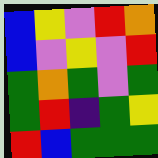[["blue", "yellow", "violet", "red", "orange"], ["blue", "violet", "yellow", "violet", "red"], ["green", "orange", "green", "violet", "green"], ["green", "red", "indigo", "green", "yellow"], ["red", "blue", "green", "green", "green"]]